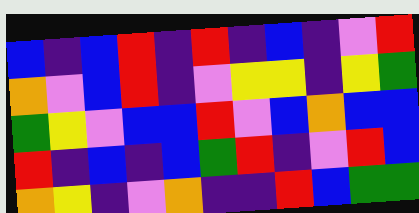[["blue", "indigo", "blue", "red", "indigo", "red", "indigo", "blue", "indigo", "violet", "red"], ["orange", "violet", "blue", "red", "indigo", "violet", "yellow", "yellow", "indigo", "yellow", "green"], ["green", "yellow", "violet", "blue", "blue", "red", "violet", "blue", "orange", "blue", "blue"], ["red", "indigo", "blue", "indigo", "blue", "green", "red", "indigo", "violet", "red", "blue"], ["orange", "yellow", "indigo", "violet", "orange", "indigo", "indigo", "red", "blue", "green", "green"]]